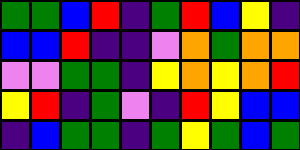[["green", "green", "blue", "red", "indigo", "green", "red", "blue", "yellow", "indigo"], ["blue", "blue", "red", "indigo", "indigo", "violet", "orange", "green", "orange", "orange"], ["violet", "violet", "green", "green", "indigo", "yellow", "orange", "yellow", "orange", "red"], ["yellow", "red", "indigo", "green", "violet", "indigo", "red", "yellow", "blue", "blue"], ["indigo", "blue", "green", "green", "indigo", "green", "yellow", "green", "blue", "green"]]